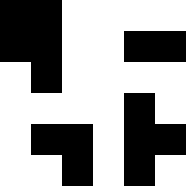[["black", "black", "white", "white", "white", "white"], ["black", "black", "white", "white", "black", "black"], ["white", "black", "white", "white", "white", "white"], ["white", "white", "white", "white", "black", "white"], ["white", "black", "black", "white", "black", "black"], ["white", "white", "black", "white", "black", "white"]]